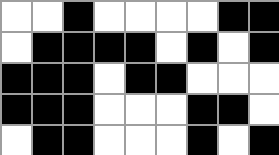[["white", "white", "black", "white", "white", "white", "white", "black", "black"], ["white", "black", "black", "black", "black", "white", "black", "white", "black"], ["black", "black", "black", "white", "black", "black", "white", "white", "white"], ["black", "black", "black", "white", "white", "white", "black", "black", "white"], ["white", "black", "black", "white", "white", "white", "black", "white", "black"]]